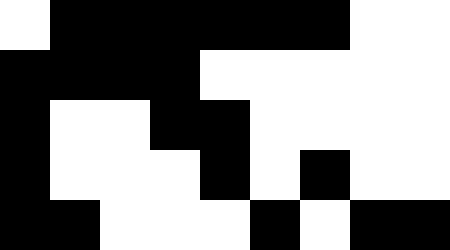[["white", "black", "black", "black", "black", "black", "black", "white", "white"], ["black", "black", "black", "black", "white", "white", "white", "white", "white"], ["black", "white", "white", "black", "black", "white", "white", "white", "white"], ["black", "white", "white", "white", "black", "white", "black", "white", "white"], ["black", "black", "white", "white", "white", "black", "white", "black", "black"]]